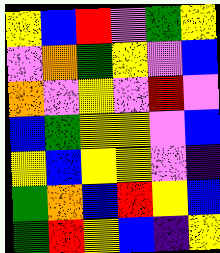[["yellow", "blue", "red", "violet", "green", "yellow"], ["violet", "orange", "green", "yellow", "violet", "blue"], ["orange", "violet", "yellow", "violet", "red", "violet"], ["blue", "green", "yellow", "yellow", "violet", "blue"], ["yellow", "blue", "yellow", "yellow", "violet", "indigo"], ["green", "orange", "blue", "red", "yellow", "blue"], ["green", "red", "yellow", "blue", "indigo", "yellow"]]